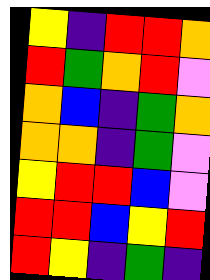[["yellow", "indigo", "red", "red", "orange"], ["red", "green", "orange", "red", "violet"], ["orange", "blue", "indigo", "green", "orange"], ["orange", "orange", "indigo", "green", "violet"], ["yellow", "red", "red", "blue", "violet"], ["red", "red", "blue", "yellow", "red"], ["red", "yellow", "indigo", "green", "indigo"]]